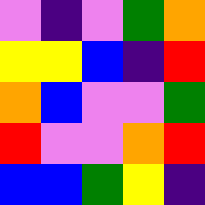[["violet", "indigo", "violet", "green", "orange"], ["yellow", "yellow", "blue", "indigo", "red"], ["orange", "blue", "violet", "violet", "green"], ["red", "violet", "violet", "orange", "red"], ["blue", "blue", "green", "yellow", "indigo"]]